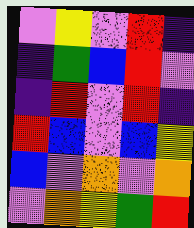[["violet", "yellow", "violet", "red", "indigo"], ["indigo", "green", "blue", "red", "violet"], ["indigo", "red", "violet", "red", "indigo"], ["red", "blue", "violet", "blue", "yellow"], ["blue", "violet", "orange", "violet", "orange"], ["violet", "orange", "yellow", "green", "red"]]